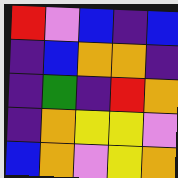[["red", "violet", "blue", "indigo", "blue"], ["indigo", "blue", "orange", "orange", "indigo"], ["indigo", "green", "indigo", "red", "orange"], ["indigo", "orange", "yellow", "yellow", "violet"], ["blue", "orange", "violet", "yellow", "orange"]]